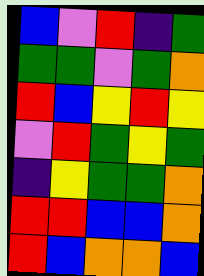[["blue", "violet", "red", "indigo", "green"], ["green", "green", "violet", "green", "orange"], ["red", "blue", "yellow", "red", "yellow"], ["violet", "red", "green", "yellow", "green"], ["indigo", "yellow", "green", "green", "orange"], ["red", "red", "blue", "blue", "orange"], ["red", "blue", "orange", "orange", "blue"]]